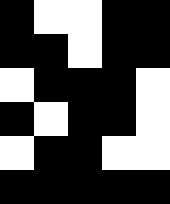[["black", "white", "white", "black", "black"], ["black", "black", "white", "black", "black"], ["white", "black", "black", "black", "white"], ["black", "white", "black", "black", "white"], ["white", "black", "black", "white", "white"], ["black", "black", "black", "black", "black"]]